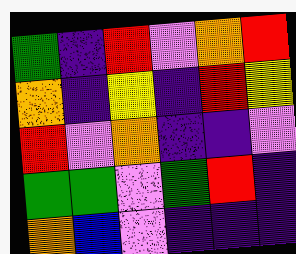[["green", "indigo", "red", "violet", "orange", "red"], ["orange", "indigo", "yellow", "indigo", "red", "yellow"], ["red", "violet", "orange", "indigo", "indigo", "violet"], ["green", "green", "violet", "green", "red", "indigo"], ["orange", "blue", "violet", "indigo", "indigo", "indigo"]]